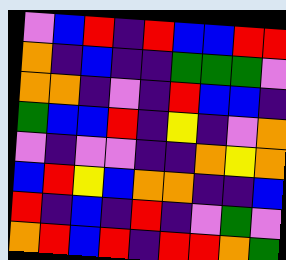[["violet", "blue", "red", "indigo", "red", "blue", "blue", "red", "red"], ["orange", "indigo", "blue", "indigo", "indigo", "green", "green", "green", "violet"], ["orange", "orange", "indigo", "violet", "indigo", "red", "blue", "blue", "indigo"], ["green", "blue", "blue", "red", "indigo", "yellow", "indigo", "violet", "orange"], ["violet", "indigo", "violet", "violet", "indigo", "indigo", "orange", "yellow", "orange"], ["blue", "red", "yellow", "blue", "orange", "orange", "indigo", "indigo", "blue"], ["red", "indigo", "blue", "indigo", "red", "indigo", "violet", "green", "violet"], ["orange", "red", "blue", "red", "indigo", "red", "red", "orange", "green"]]